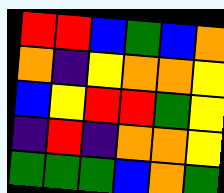[["red", "red", "blue", "green", "blue", "orange"], ["orange", "indigo", "yellow", "orange", "orange", "yellow"], ["blue", "yellow", "red", "red", "green", "yellow"], ["indigo", "red", "indigo", "orange", "orange", "yellow"], ["green", "green", "green", "blue", "orange", "green"]]